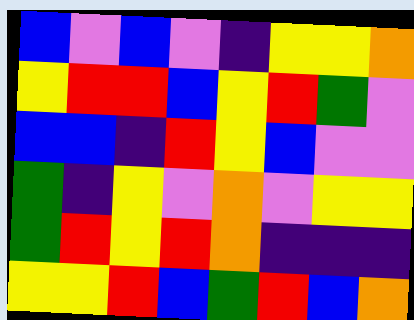[["blue", "violet", "blue", "violet", "indigo", "yellow", "yellow", "orange"], ["yellow", "red", "red", "blue", "yellow", "red", "green", "violet"], ["blue", "blue", "indigo", "red", "yellow", "blue", "violet", "violet"], ["green", "indigo", "yellow", "violet", "orange", "violet", "yellow", "yellow"], ["green", "red", "yellow", "red", "orange", "indigo", "indigo", "indigo"], ["yellow", "yellow", "red", "blue", "green", "red", "blue", "orange"]]